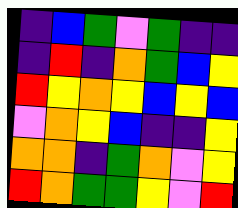[["indigo", "blue", "green", "violet", "green", "indigo", "indigo"], ["indigo", "red", "indigo", "orange", "green", "blue", "yellow"], ["red", "yellow", "orange", "yellow", "blue", "yellow", "blue"], ["violet", "orange", "yellow", "blue", "indigo", "indigo", "yellow"], ["orange", "orange", "indigo", "green", "orange", "violet", "yellow"], ["red", "orange", "green", "green", "yellow", "violet", "red"]]